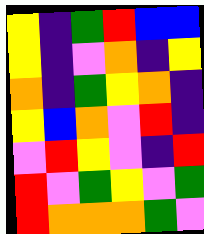[["yellow", "indigo", "green", "red", "blue", "blue"], ["yellow", "indigo", "violet", "orange", "indigo", "yellow"], ["orange", "indigo", "green", "yellow", "orange", "indigo"], ["yellow", "blue", "orange", "violet", "red", "indigo"], ["violet", "red", "yellow", "violet", "indigo", "red"], ["red", "violet", "green", "yellow", "violet", "green"], ["red", "orange", "orange", "orange", "green", "violet"]]